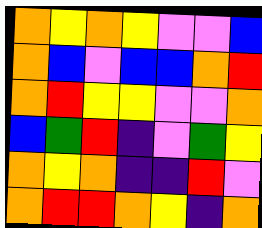[["orange", "yellow", "orange", "yellow", "violet", "violet", "blue"], ["orange", "blue", "violet", "blue", "blue", "orange", "red"], ["orange", "red", "yellow", "yellow", "violet", "violet", "orange"], ["blue", "green", "red", "indigo", "violet", "green", "yellow"], ["orange", "yellow", "orange", "indigo", "indigo", "red", "violet"], ["orange", "red", "red", "orange", "yellow", "indigo", "orange"]]